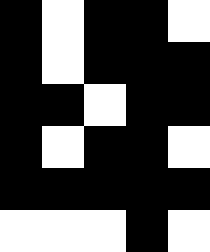[["black", "white", "black", "black", "white"], ["black", "white", "black", "black", "black"], ["black", "black", "white", "black", "black"], ["black", "white", "black", "black", "white"], ["black", "black", "black", "black", "black"], ["white", "white", "white", "black", "white"]]